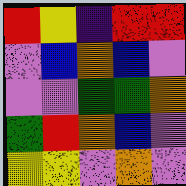[["red", "yellow", "indigo", "red", "red"], ["violet", "blue", "orange", "blue", "violet"], ["violet", "violet", "green", "green", "orange"], ["green", "red", "orange", "blue", "violet"], ["yellow", "yellow", "violet", "orange", "violet"]]